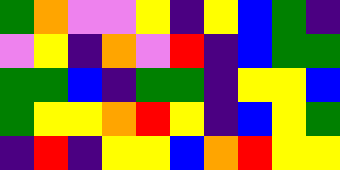[["green", "orange", "violet", "violet", "yellow", "indigo", "yellow", "blue", "green", "indigo"], ["violet", "yellow", "indigo", "orange", "violet", "red", "indigo", "blue", "green", "green"], ["green", "green", "blue", "indigo", "green", "green", "indigo", "yellow", "yellow", "blue"], ["green", "yellow", "yellow", "orange", "red", "yellow", "indigo", "blue", "yellow", "green"], ["indigo", "red", "indigo", "yellow", "yellow", "blue", "orange", "red", "yellow", "yellow"]]